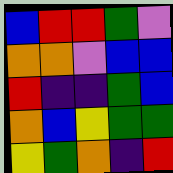[["blue", "red", "red", "green", "violet"], ["orange", "orange", "violet", "blue", "blue"], ["red", "indigo", "indigo", "green", "blue"], ["orange", "blue", "yellow", "green", "green"], ["yellow", "green", "orange", "indigo", "red"]]